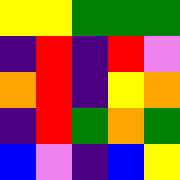[["yellow", "yellow", "green", "green", "green"], ["indigo", "red", "indigo", "red", "violet"], ["orange", "red", "indigo", "yellow", "orange"], ["indigo", "red", "green", "orange", "green"], ["blue", "violet", "indigo", "blue", "yellow"]]